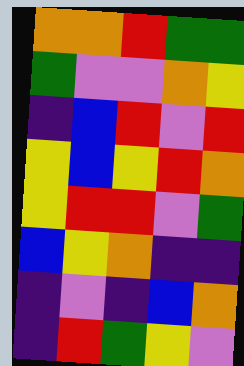[["orange", "orange", "red", "green", "green"], ["green", "violet", "violet", "orange", "yellow"], ["indigo", "blue", "red", "violet", "red"], ["yellow", "blue", "yellow", "red", "orange"], ["yellow", "red", "red", "violet", "green"], ["blue", "yellow", "orange", "indigo", "indigo"], ["indigo", "violet", "indigo", "blue", "orange"], ["indigo", "red", "green", "yellow", "violet"]]